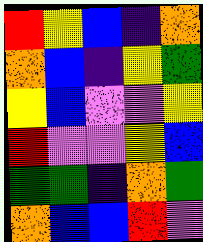[["red", "yellow", "blue", "indigo", "orange"], ["orange", "blue", "indigo", "yellow", "green"], ["yellow", "blue", "violet", "violet", "yellow"], ["red", "violet", "violet", "yellow", "blue"], ["green", "green", "indigo", "orange", "green"], ["orange", "blue", "blue", "red", "violet"]]